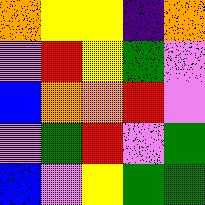[["orange", "yellow", "yellow", "indigo", "orange"], ["violet", "red", "yellow", "green", "violet"], ["blue", "orange", "orange", "red", "violet"], ["violet", "green", "red", "violet", "green"], ["blue", "violet", "yellow", "green", "green"]]